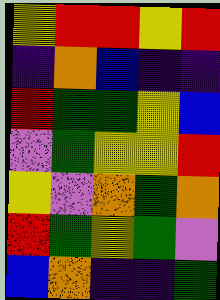[["yellow", "red", "red", "yellow", "red"], ["indigo", "orange", "blue", "indigo", "indigo"], ["red", "green", "green", "yellow", "blue"], ["violet", "green", "yellow", "yellow", "red"], ["yellow", "violet", "orange", "green", "orange"], ["red", "green", "yellow", "green", "violet"], ["blue", "orange", "indigo", "indigo", "green"]]